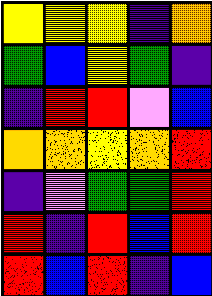[["yellow", "yellow", "yellow", "indigo", "orange"], ["green", "blue", "yellow", "green", "indigo"], ["indigo", "red", "red", "violet", "blue"], ["orange", "orange", "yellow", "orange", "red"], ["indigo", "violet", "green", "green", "red"], ["red", "indigo", "red", "blue", "red"], ["red", "blue", "red", "indigo", "blue"]]